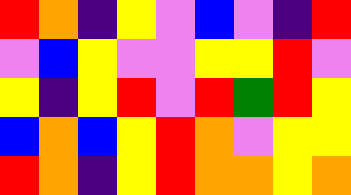[["red", "orange", "indigo", "yellow", "violet", "blue", "violet", "indigo", "red"], ["violet", "blue", "yellow", "violet", "violet", "yellow", "yellow", "red", "violet"], ["yellow", "indigo", "yellow", "red", "violet", "red", "green", "red", "yellow"], ["blue", "orange", "blue", "yellow", "red", "orange", "violet", "yellow", "yellow"], ["red", "orange", "indigo", "yellow", "red", "orange", "orange", "yellow", "orange"]]